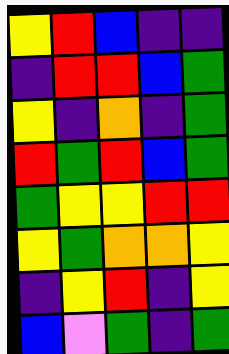[["yellow", "red", "blue", "indigo", "indigo"], ["indigo", "red", "red", "blue", "green"], ["yellow", "indigo", "orange", "indigo", "green"], ["red", "green", "red", "blue", "green"], ["green", "yellow", "yellow", "red", "red"], ["yellow", "green", "orange", "orange", "yellow"], ["indigo", "yellow", "red", "indigo", "yellow"], ["blue", "violet", "green", "indigo", "green"]]